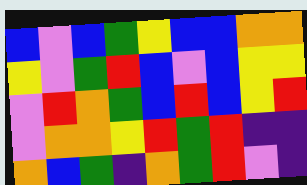[["blue", "violet", "blue", "green", "yellow", "blue", "blue", "orange", "orange"], ["yellow", "violet", "green", "red", "blue", "violet", "blue", "yellow", "yellow"], ["violet", "red", "orange", "green", "blue", "red", "blue", "yellow", "red"], ["violet", "orange", "orange", "yellow", "red", "green", "red", "indigo", "indigo"], ["orange", "blue", "green", "indigo", "orange", "green", "red", "violet", "indigo"]]